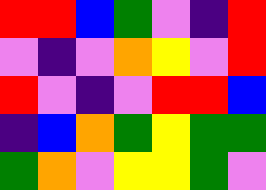[["red", "red", "blue", "green", "violet", "indigo", "red"], ["violet", "indigo", "violet", "orange", "yellow", "violet", "red"], ["red", "violet", "indigo", "violet", "red", "red", "blue"], ["indigo", "blue", "orange", "green", "yellow", "green", "green"], ["green", "orange", "violet", "yellow", "yellow", "green", "violet"]]